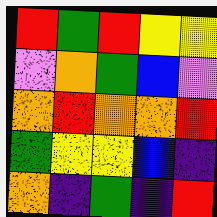[["red", "green", "red", "yellow", "yellow"], ["violet", "orange", "green", "blue", "violet"], ["orange", "red", "orange", "orange", "red"], ["green", "yellow", "yellow", "blue", "indigo"], ["orange", "indigo", "green", "indigo", "red"]]